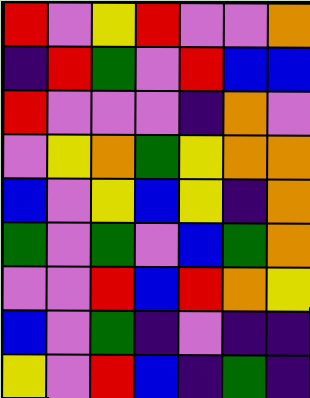[["red", "violet", "yellow", "red", "violet", "violet", "orange"], ["indigo", "red", "green", "violet", "red", "blue", "blue"], ["red", "violet", "violet", "violet", "indigo", "orange", "violet"], ["violet", "yellow", "orange", "green", "yellow", "orange", "orange"], ["blue", "violet", "yellow", "blue", "yellow", "indigo", "orange"], ["green", "violet", "green", "violet", "blue", "green", "orange"], ["violet", "violet", "red", "blue", "red", "orange", "yellow"], ["blue", "violet", "green", "indigo", "violet", "indigo", "indigo"], ["yellow", "violet", "red", "blue", "indigo", "green", "indigo"]]